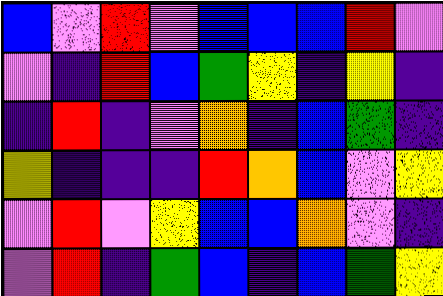[["blue", "violet", "red", "violet", "blue", "blue", "blue", "red", "violet"], ["violet", "indigo", "red", "blue", "green", "yellow", "indigo", "yellow", "indigo"], ["indigo", "red", "indigo", "violet", "orange", "indigo", "blue", "green", "indigo"], ["yellow", "indigo", "indigo", "indigo", "red", "orange", "blue", "violet", "yellow"], ["violet", "red", "violet", "yellow", "blue", "blue", "orange", "violet", "indigo"], ["violet", "red", "indigo", "green", "blue", "indigo", "blue", "green", "yellow"]]